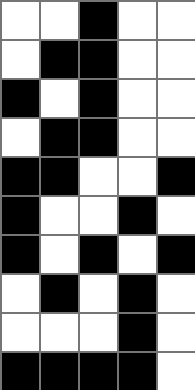[["white", "white", "black", "white", "white"], ["white", "black", "black", "white", "white"], ["black", "white", "black", "white", "white"], ["white", "black", "black", "white", "white"], ["black", "black", "white", "white", "black"], ["black", "white", "white", "black", "white"], ["black", "white", "black", "white", "black"], ["white", "black", "white", "black", "white"], ["white", "white", "white", "black", "white"], ["black", "black", "black", "black", "white"]]